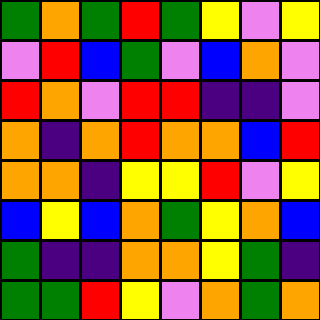[["green", "orange", "green", "red", "green", "yellow", "violet", "yellow"], ["violet", "red", "blue", "green", "violet", "blue", "orange", "violet"], ["red", "orange", "violet", "red", "red", "indigo", "indigo", "violet"], ["orange", "indigo", "orange", "red", "orange", "orange", "blue", "red"], ["orange", "orange", "indigo", "yellow", "yellow", "red", "violet", "yellow"], ["blue", "yellow", "blue", "orange", "green", "yellow", "orange", "blue"], ["green", "indigo", "indigo", "orange", "orange", "yellow", "green", "indigo"], ["green", "green", "red", "yellow", "violet", "orange", "green", "orange"]]